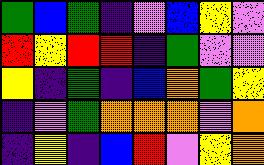[["green", "blue", "green", "indigo", "violet", "blue", "yellow", "violet"], ["red", "yellow", "red", "red", "indigo", "green", "violet", "violet"], ["yellow", "indigo", "green", "indigo", "blue", "orange", "green", "yellow"], ["indigo", "violet", "green", "orange", "orange", "orange", "violet", "orange"], ["indigo", "yellow", "indigo", "blue", "red", "violet", "yellow", "orange"]]